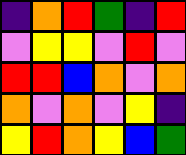[["indigo", "orange", "red", "green", "indigo", "red"], ["violet", "yellow", "yellow", "violet", "red", "violet"], ["red", "red", "blue", "orange", "violet", "orange"], ["orange", "violet", "orange", "violet", "yellow", "indigo"], ["yellow", "red", "orange", "yellow", "blue", "green"]]